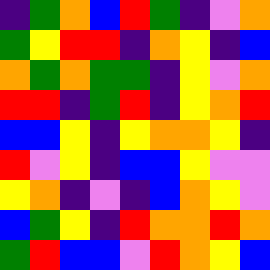[["indigo", "green", "orange", "blue", "red", "green", "indigo", "violet", "orange"], ["green", "yellow", "red", "red", "indigo", "orange", "yellow", "indigo", "blue"], ["orange", "green", "orange", "green", "green", "indigo", "yellow", "violet", "orange"], ["red", "red", "indigo", "green", "red", "indigo", "yellow", "orange", "red"], ["blue", "blue", "yellow", "indigo", "yellow", "orange", "orange", "yellow", "indigo"], ["red", "violet", "yellow", "indigo", "blue", "blue", "yellow", "violet", "violet"], ["yellow", "orange", "indigo", "violet", "indigo", "blue", "orange", "yellow", "violet"], ["blue", "green", "yellow", "indigo", "red", "orange", "orange", "red", "orange"], ["green", "red", "blue", "blue", "violet", "red", "orange", "yellow", "blue"]]